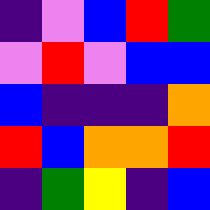[["indigo", "violet", "blue", "red", "green"], ["violet", "red", "violet", "blue", "blue"], ["blue", "indigo", "indigo", "indigo", "orange"], ["red", "blue", "orange", "orange", "red"], ["indigo", "green", "yellow", "indigo", "blue"]]